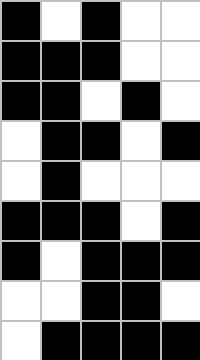[["black", "white", "black", "white", "white"], ["black", "black", "black", "white", "white"], ["black", "black", "white", "black", "white"], ["white", "black", "black", "white", "black"], ["white", "black", "white", "white", "white"], ["black", "black", "black", "white", "black"], ["black", "white", "black", "black", "black"], ["white", "white", "black", "black", "white"], ["white", "black", "black", "black", "black"]]